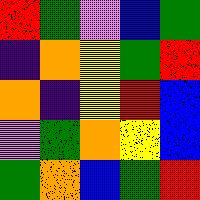[["red", "green", "violet", "blue", "green"], ["indigo", "orange", "yellow", "green", "red"], ["orange", "indigo", "yellow", "red", "blue"], ["violet", "green", "orange", "yellow", "blue"], ["green", "orange", "blue", "green", "red"]]